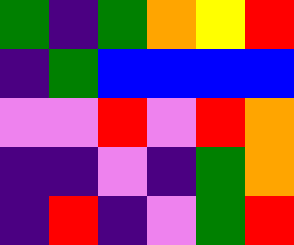[["green", "indigo", "green", "orange", "yellow", "red"], ["indigo", "green", "blue", "blue", "blue", "blue"], ["violet", "violet", "red", "violet", "red", "orange"], ["indigo", "indigo", "violet", "indigo", "green", "orange"], ["indigo", "red", "indigo", "violet", "green", "red"]]